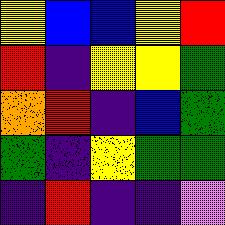[["yellow", "blue", "blue", "yellow", "red"], ["red", "indigo", "yellow", "yellow", "green"], ["orange", "red", "indigo", "blue", "green"], ["green", "indigo", "yellow", "green", "green"], ["indigo", "red", "indigo", "indigo", "violet"]]